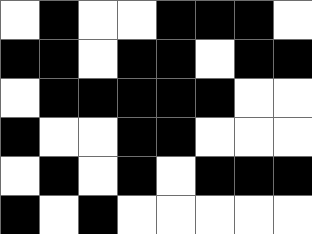[["white", "black", "white", "white", "black", "black", "black", "white"], ["black", "black", "white", "black", "black", "white", "black", "black"], ["white", "black", "black", "black", "black", "black", "white", "white"], ["black", "white", "white", "black", "black", "white", "white", "white"], ["white", "black", "white", "black", "white", "black", "black", "black"], ["black", "white", "black", "white", "white", "white", "white", "white"]]